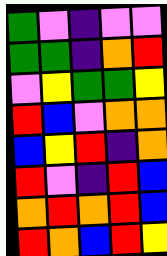[["green", "violet", "indigo", "violet", "violet"], ["green", "green", "indigo", "orange", "red"], ["violet", "yellow", "green", "green", "yellow"], ["red", "blue", "violet", "orange", "orange"], ["blue", "yellow", "red", "indigo", "orange"], ["red", "violet", "indigo", "red", "blue"], ["orange", "red", "orange", "red", "blue"], ["red", "orange", "blue", "red", "yellow"]]